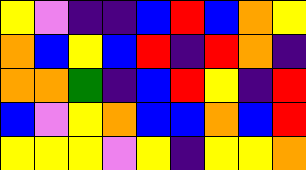[["yellow", "violet", "indigo", "indigo", "blue", "red", "blue", "orange", "yellow"], ["orange", "blue", "yellow", "blue", "red", "indigo", "red", "orange", "indigo"], ["orange", "orange", "green", "indigo", "blue", "red", "yellow", "indigo", "red"], ["blue", "violet", "yellow", "orange", "blue", "blue", "orange", "blue", "red"], ["yellow", "yellow", "yellow", "violet", "yellow", "indigo", "yellow", "yellow", "orange"]]